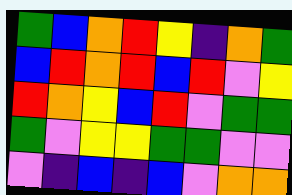[["green", "blue", "orange", "red", "yellow", "indigo", "orange", "green"], ["blue", "red", "orange", "red", "blue", "red", "violet", "yellow"], ["red", "orange", "yellow", "blue", "red", "violet", "green", "green"], ["green", "violet", "yellow", "yellow", "green", "green", "violet", "violet"], ["violet", "indigo", "blue", "indigo", "blue", "violet", "orange", "orange"]]